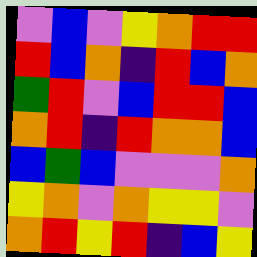[["violet", "blue", "violet", "yellow", "orange", "red", "red"], ["red", "blue", "orange", "indigo", "red", "blue", "orange"], ["green", "red", "violet", "blue", "red", "red", "blue"], ["orange", "red", "indigo", "red", "orange", "orange", "blue"], ["blue", "green", "blue", "violet", "violet", "violet", "orange"], ["yellow", "orange", "violet", "orange", "yellow", "yellow", "violet"], ["orange", "red", "yellow", "red", "indigo", "blue", "yellow"]]